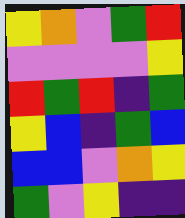[["yellow", "orange", "violet", "green", "red"], ["violet", "violet", "violet", "violet", "yellow"], ["red", "green", "red", "indigo", "green"], ["yellow", "blue", "indigo", "green", "blue"], ["blue", "blue", "violet", "orange", "yellow"], ["green", "violet", "yellow", "indigo", "indigo"]]